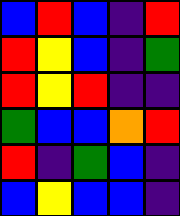[["blue", "red", "blue", "indigo", "red"], ["red", "yellow", "blue", "indigo", "green"], ["red", "yellow", "red", "indigo", "indigo"], ["green", "blue", "blue", "orange", "red"], ["red", "indigo", "green", "blue", "indigo"], ["blue", "yellow", "blue", "blue", "indigo"]]